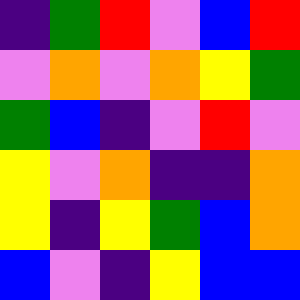[["indigo", "green", "red", "violet", "blue", "red"], ["violet", "orange", "violet", "orange", "yellow", "green"], ["green", "blue", "indigo", "violet", "red", "violet"], ["yellow", "violet", "orange", "indigo", "indigo", "orange"], ["yellow", "indigo", "yellow", "green", "blue", "orange"], ["blue", "violet", "indigo", "yellow", "blue", "blue"]]